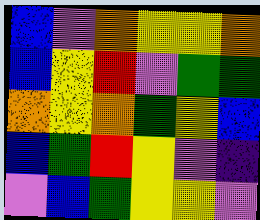[["blue", "violet", "orange", "yellow", "yellow", "orange"], ["blue", "yellow", "red", "violet", "green", "green"], ["orange", "yellow", "orange", "green", "yellow", "blue"], ["blue", "green", "red", "yellow", "violet", "indigo"], ["violet", "blue", "green", "yellow", "yellow", "violet"]]